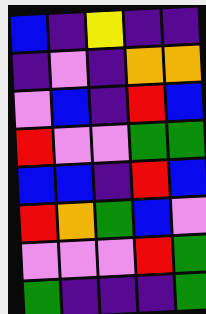[["blue", "indigo", "yellow", "indigo", "indigo"], ["indigo", "violet", "indigo", "orange", "orange"], ["violet", "blue", "indigo", "red", "blue"], ["red", "violet", "violet", "green", "green"], ["blue", "blue", "indigo", "red", "blue"], ["red", "orange", "green", "blue", "violet"], ["violet", "violet", "violet", "red", "green"], ["green", "indigo", "indigo", "indigo", "green"]]